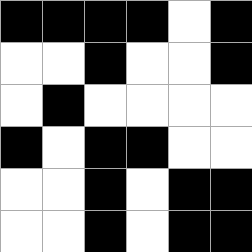[["black", "black", "black", "black", "white", "black"], ["white", "white", "black", "white", "white", "black"], ["white", "black", "white", "white", "white", "white"], ["black", "white", "black", "black", "white", "white"], ["white", "white", "black", "white", "black", "black"], ["white", "white", "black", "white", "black", "black"]]